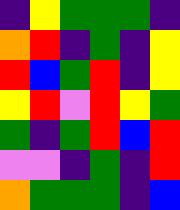[["indigo", "yellow", "green", "green", "green", "indigo"], ["orange", "red", "indigo", "green", "indigo", "yellow"], ["red", "blue", "green", "red", "indigo", "yellow"], ["yellow", "red", "violet", "red", "yellow", "green"], ["green", "indigo", "green", "red", "blue", "red"], ["violet", "violet", "indigo", "green", "indigo", "red"], ["orange", "green", "green", "green", "indigo", "blue"]]